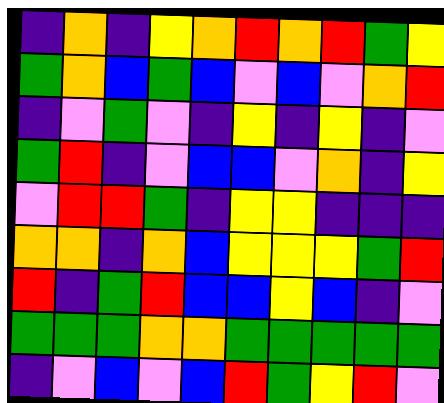[["indigo", "orange", "indigo", "yellow", "orange", "red", "orange", "red", "green", "yellow"], ["green", "orange", "blue", "green", "blue", "violet", "blue", "violet", "orange", "red"], ["indigo", "violet", "green", "violet", "indigo", "yellow", "indigo", "yellow", "indigo", "violet"], ["green", "red", "indigo", "violet", "blue", "blue", "violet", "orange", "indigo", "yellow"], ["violet", "red", "red", "green", "indigo", "yellow", "yellow", "indigo", "indigo", "indigo"], ["orange", "orange", "indigo", "orange", "blue", "yellow", "yellow", "yellow", "green", "red"], ["red", "indigo", "green", "red", "blue", "blue", "yellow", "blue", "indigo", "violet"], ["green", "green", "green", "orange", "orange", "green", "green", "green", "green", "green"], ["indigo", "violet", "blue", "violet", "blue", "red", "green", "yellow", "red", "violet"]]